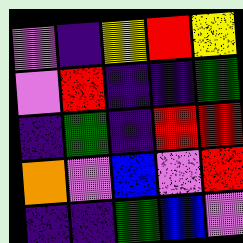[["violet", "indigo", "yellow", "red", "yellow"], ["violet", "red", "indigo", "indigo", "green"], ["indigo", "green", "indigo", "red", "red"], ["orange", "violet", "blue", "violet", "red"], ["indigo", "indigo", "green", "blue", "violet"]]